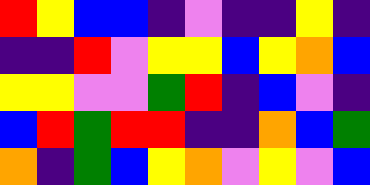[["red", "yellow", "blue", "blue", "indigo", "violet", "indigo", "indigo", "yellow", "indigo"], ["indigo", "indigo", "red", "violet", "yellow", "yellow", "blue", "yellow", "orange", "blue"], ["yellow", "yellow", "violet", "violet", "green", "red", "indigo", "blue", "violet", "indigo"], ["blue", "red", "green", "red", "red", "indigo", "indigo", "orange", "blue", "green"], ["orange", "indigo", "green", "blue", "yellow", "orange", "violet", "yellow", "violet", "blue"]]